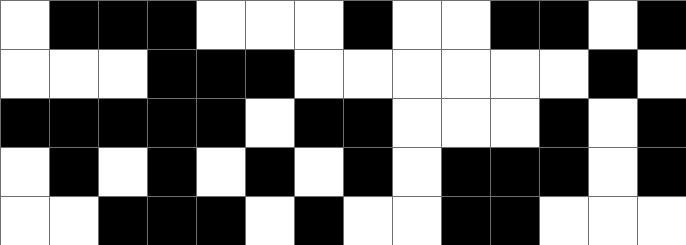[["white", "black", "black", "black", "white", "white", "white", "black", "white", "white", "black", "black", "white", "black"], ["white", "white", "white", "black", "black", "black", "white", "white", "white", "white", "white", "white", "black", "white"], ["black", "black", "black", "black", "black", "white", "black", "black", "white", "white", "white", "black", "white", "black"], ["white", "black", "white", "black", "white", "black", "white", "black", "white", "black", "black", "black", "white", "black"], ["white", "white", "black", "black", "black", "white", "black", "white", "white", "black", "black", "white", "white", "white"]]